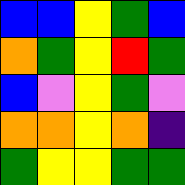[["blue", "blue", "yellow", "green", "blue"], ["orange", "green", "yellow", "red", "green"], ["blue", "violet", "yellow", "green", "violet"], ["orange", "orange", "yellow", "orange", "indigo"], ["green", "yellow", "yellow", "green", "green"]]